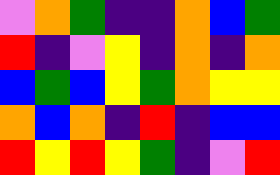[["violet", "orange", "green", "indigo", "indigo", "orange", "blue", "green"], ["red", "indigo", "violet", "yellow", "indigo", "orange", "indigo", "orange"], ["blue", "green", "blue", "yellow", "green", "orange", "yellow", "yellow"], ["orange", "blue", "orange", "indigo", "red", "indigo", "blue", "blue"], ["red", "yellow", "red", "yellow", "green", "indigo", "violet", "red"]]